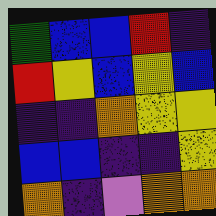[["green", "blue", "blue", "red", "indigo"], ["red", "yellow", "blue", "yellow", "blue"], ["indigo", "indigo", "orange", "yellow", "yellow"], ["blue", "blue", "indigo", "indigo", "yellow"], ["orange", "indigo", "violet", "orange", "orange"]]